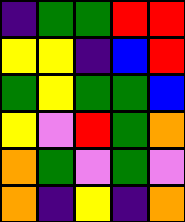[["indigo", "green", "green", "red", "red"], ["yellow", "yellow", "indigo", "blue", "red"], ["green", "yellow", "green", "green", "blue"], ["yellow", "violet", "red", "green", "orange"], ["orange", "green", "violet", "green", "violet"], ["orange", "indigo", "yellow", "indigo", "orange"]]